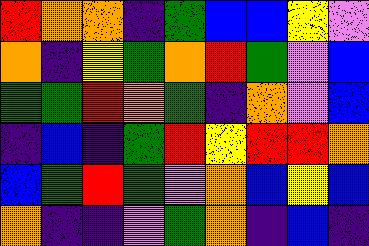[["red", "orange", "orange", "indigo", "green", "blue", "blue", "yellow", "violet"], ["orange", "indigo", "yellow", "green", "orange", "red", "green", "violet", "blue"], ["green", "green", "red", "orange", "green", "indigo", "orange", "violet", "blue"], ["indigo", "blue", "indigo", "green", "red", "yellow", "red", "red", "orange"], ["blue", "green", "red", "green", "violet", "orange", "blue", "yellow", "blue"], ["orange", "indigo", "indigo", "violet", "green", "orange", "indigo", "blue", "indigo"]]